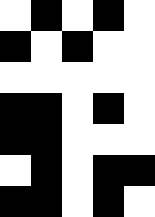[["white", "black", "white", "black", "white"], ["black", "white", "black", "white", "white"], ["white", "white", "white", "white", "white"], ["black", "black", "white", "black", "white"], ["black", "black", "white", "white", "white"], ["white", "black", "white", "black", "black"], ["black", "black", "white", "black", "white"]]